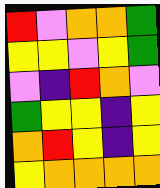[["red", "violet", "orange", "orange", "green"], ["yellow", "yellow", "violet", "yellow", "green"], ["violet", "indigo", "red", "orange", "violet"], ["green", "yellow", "yellow", "indigo", "yellow"], ["orange", "red", "yellow", "indigo", "yellow"], ["yellow", "orange", "orange", "orange", "orange"]]